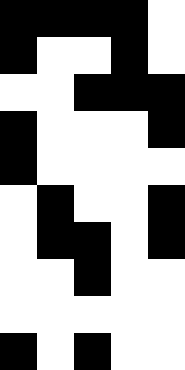[["black", "black", "black", "black", "white"], ["black", "white", "white", "black", "white"], ["white", "white", "black", "black", "black"], ["black", "white", "white", "white", "black"], ["black", "white", "white", "white", "white"], ["white", "black", "white", "white", "black"], ["white", "black", "black", "white", "black"], ["white", "white", "black", "white", "white"], ["white", "white", "white", "white", "white"], ["black", "white", "black", "white", "white"]]